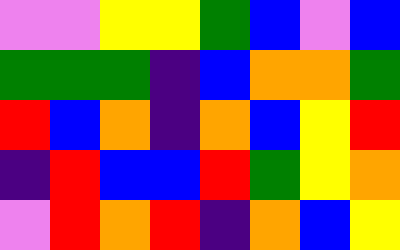[["violet", "violet", "yellow", "yellow", "green", "blue", "violet", "blue"], ["green", "green", "green", "indigo", "blue", "orange", "orange", "green"], ["red", "blue", "orange", "indigo", "orange", "blue", "yellow", "red"], ["indigo", "red", "blue", "blue", "red", "green", "yellow", "orange"], ["violet", "red", "orange", "red", "indigo", "orange", "blue", "yellow"]]